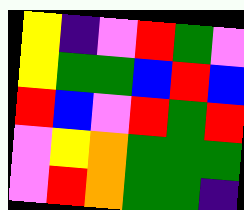[["yellow", "indigo", "violet", "red", "green", "violet"], ["yellow", "green", "green", "blue", "red", "blue"], ["red", "blue", "violet", "red", "green", "red"], ["violet", "yellow", "orange", "green", "green", "green"], ["violet", "red", "orange", "green", "green", "indigo"]]